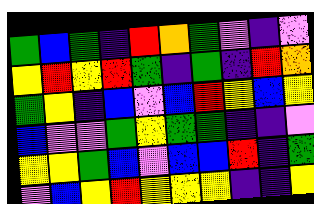[["green", "blue", "green", "indigo", "red", "orange", "green", "violet", "indigo", "violet"], ["yellow", "red", "yellow", "red", "green", "indigo", "green", "indigo", "red", "orange"], ["green", "yellow", "indigo", "blue", "violet", "blue", "red", "yellow", "blue", "yellow"], ["blue", "violet", "violet", "green", "yellow", "green", "green", "indigo", "indigo", "violet"], ["yellow", "yellow", "green", "blue", "violet", "blue", "blue", "red", "indigo", "green"], ["violet", "blue", "yellow", "red", "yellow", "yellow", "yellow", "indigo", "indigo", "yellow"]]